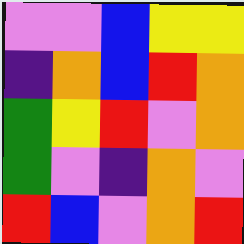[["violet", "violet", "blue", "yellow", "yellow"], ["indigo", "orange", "blue", "red", "orange"], ["green", "yellow", "red", "violet", "orange"], ["green", "violet", "indigo", "orange", "violet"], ["red", "blue", "violet", "orange", "red"]]